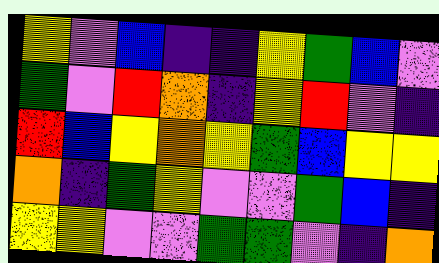[["yellow", "violet", "blue", "indigo", "indigo", "yellow", "green", "blue", "violet"], ["green", "violet", "red", "orange", "indigo", "yellow", "red", "violet", "indigo"], ["red", "blue", "yellow", "orange", "yellow", "green", "blue", "yellow", "yellow"], ["orange", "indigo", "green", "yellow", "violet", "violet", "green", "blue", "indigo"], ["yellow", "yellow", "violet", "violet", "green", "green", "violet", "indigo", "orange"]]